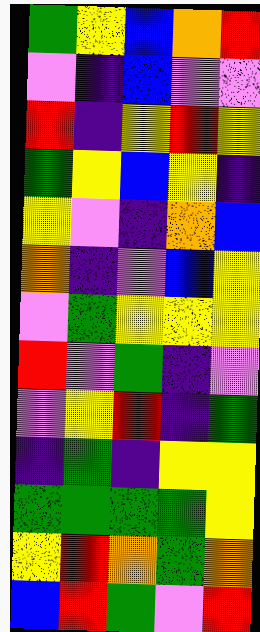[["green", "yellow", "blue", "orange", "red"], ["violet", "indigo", "blue", "violet", "violet"], ["red", "indigo", "yellow", "red", "yellow"], ["green", "yellow", "blue", "yellow", "indigo"], ["yellow", "violet", "indigo", "orange", "blue"], ["orange", "indigo", "violet", "blue", "yellow"], ["violet", "green", "yellow", "yellow", "yellow"], ["red", "violet", "green", "indigo", "violet"], ["violet", "yellow", "red", "indigo", "green"], ["indigo", "green", "indigo", "yellow", "yellow"], ["green", "green", "green", "green", "yellow"], ["yellow", "red", "orange", "green", "orange"], ["blue", "red", "green", "violet", "red"]]